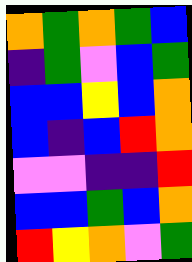[["orange", "green", "orange", "green", "blue"], ["indigo", "green", "violet", "blue", "green"], ["blue", "blue", "yellow", "blue", "orange"], ["blue", "indigo", "blue", "red", "orange"], ["violet", "violet", "indigo", "indigo", "red"], ["blue", "blue", "green", "blue", "orange"], ["red", "yellow", "orange", "violet", "green"]]